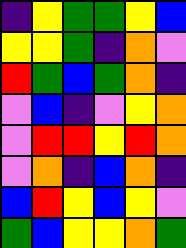[["indigo", "yellow", "green", "green", "yellow", "blue"], ["yellow", "yellow", "green", "indigo", "orange", "violet"], ["red", "green", "blue", "green", "orange", "indigo"], ["violet", "blue", "indigo", "violet", "yellow", "orange"], ["violet", "red", "red", "yellow", "red", "orange"], ["violet", "orange", "indigo", "blue", "orange", "indigo"], ["blue", "red", "yellow", "blue", "yellow", "violet"], ["green", "blue", "yellow", "yellow", "orange", "green"]]